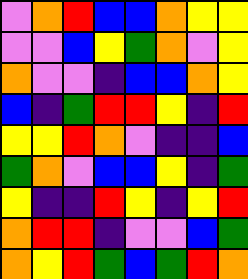[["violet", "orange", "red", "blue", "blue", "orange", "yellow", "yellow"], ["violet", "violet", "blue", "yellow", "green", "orange", "violet", "yellow"], ["orange", "violet", "violet", "indigo", "blue", "blue", "orange", "yellow"], ["blue", "indigo", "green", "red", "red", "yellow", "indigo", "red"], ["yellow", "yellow", "red", "orange", "violet", "indigo", "indigo", "blue"], ["green", "orange", "violet", "blue", "blue", "yellow", "indigo", "green"], ["yellow", "indigo", "indigo", "red", "yellow", "indigo", "yellow", "red"], ["orange", "red", "red", "indigo", "violet", "violet", "blue", "green"], ["orange", "yellow", "red", "green", "blue", "green", "red", "orange"]]